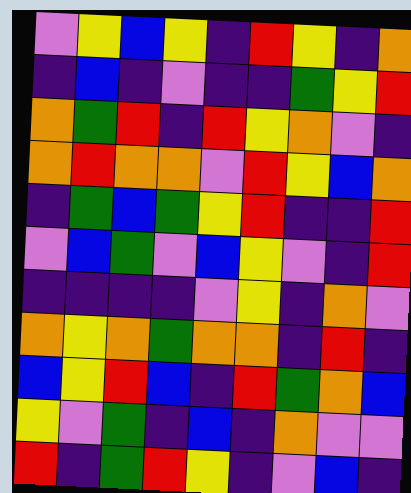[["violet", "yellow", "blue", "yellow", "indigo", "red", "yellow", "indigo", "orange"], ["indigo", "blue", "indigo", "violet", "indigo", "indigo", "green", "yellow", "red"], ["orange", "green", "red", "indigo", "red", "yellow", "orange", "violet", "indigo"], ["orange", "red", "orange", "orange", "violet", "red", "yellow", "blue", "orange"], ["indigo", "green", "blue", "green", "yellow", "red", "indigo", "indigo", "red"], ["violet", "blue", "green", "violet", "blue", "yellow", "violet", "indigo", "red"], ["indigo", "indigo", "indigo", "indigo", "violet", "yellow", "indigo", "orange", "violet"], ["orange", "yellow", "orange", "green", "orange", "orange", "indigo", "red", "indigo"], ["blue", "yellow", "red", "blue", "indigo", "red", "green", "orange", "blue"], ["yellow", "violet", "green", "indigo", "blue", "indigo", "orange", "violet", "violet"], ["red", "indigo", "green", "red", "yellow", "indigo", "violet", "blue", "indigo"]]